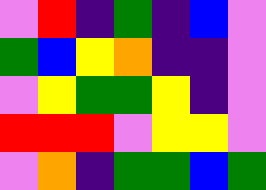[["violet", "red", "indigo", "green", "indigo", "blue", "violet"], ["green", "blue", "yellow", "orange", "indigo", "indigo", "violet"], ["violet", "yellow", "green", "green", "yellow", "indigo", "violet"], ["red", "red", "red", "violet", "yellow", "yellow", "violet"], ["violet", "orange", "indigo", "green", "green", "blue", "green"]]